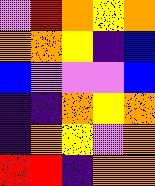[["violet", "red", "orange", "yellow", "orange"], ["orange", "orange", "yellow", "indigo", "blue"], ["blue", "violet", "violet", "violet", "blue"], ["indigo", "indigo", "orange", "yellow", "orange"], ["indigo", "orange", "yellow", "violet", "orange"], ["red", "red", "indigo", "orange", "orange"]]